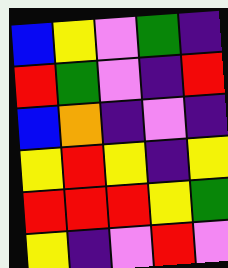[["blue", "yellow", "violet", "green", "indigo"], ["red", "green", "violet", "indigo", "red"], ["blue", "orange", "indigo", "violet", "indigo"], ["yellow", "red", "yellow", "indigo", "yellow"], ["red", "red", "red", "yellow", "green"], ["yellow", "indigo", "violet", "red", "violet"]]